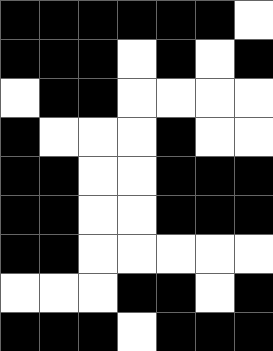[["black", "black", "black", "black", "black", "black", "white"], ["black", "black", "black", "white", "black", "white", "black"], ["white", "black", "black", "white", "white", "white", "white"], ["black", "white", "white", "white", "black", "white", "white"], ["black", "black", "white", "white", "black", "black", "black"], ["black", "black", "white", "white", "black", "black", "black"], ["black", "black", "white", "white", "white", "white", "white"], ["white", "white", "white", "black", "black", "white", "black"], ["black", "black", "black", "white", "black", "black", "black"]]